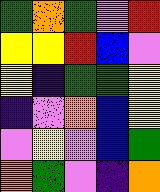[["green", "orange", "green", "violet", "red"], ["yellow", "yellow", "red", "blue", "violet"], ["yellow", "indigo", "green", "green", "yellow"], ["indigo", "violet", "orange", "blue", "yellow"], ["violet", "yellow", "violet", "blue", "green"], ["orange", "green", "violet", "indigo", "orange"]]